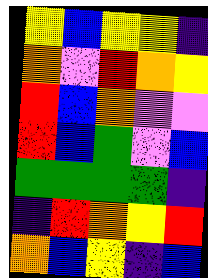[["yellow", "blue", "yellow", "yellow", "indigo"], ["orange", "violet", "red", "orange", "yellow"], ["red", "blue", "orange", "violet", "violet"], ["red", "blue", "green", "violet", "blue"], ["green", "green", "green", "green", "indigo"], ["indigo", "red", "orange", "yellow", "red"], ["orange", "blue", "yellow", "indigo", "blue"]]